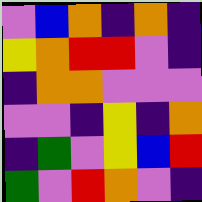[["violet", "blue", "orange", "indigo", "orange", "indigo"], ["yellow", "orange", "red", "red", "violet", "indigo"], ["indigo", "orange", "orange", "violet", "violet", "violet"], ["violet", "violet", "indigo", "yellow", "indigo", "orange"], ["indigo", "green", "violet", "yellow", "blue", "red"], ["green", "violet", "red", "orange", "violet", "indigo"]]